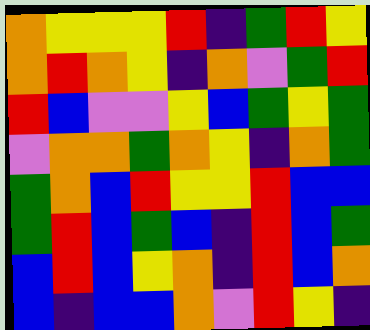[["orange", "yellow", "yellow", "yellow", "red", "indigo", "green", "red", "yellow"], ["orange", "red", "orange", "yellow", "indigo", "orange", "violet", "green", "red"], ["red", "blue", "violet", "violet", "yellow", "blue", "green", "yellow", "green"], ["violet", "orange", "orange", "green", "orange", "yellow", "indigo", "orange", "green"], ["green", "orange", "blue", "red", "yellow", "yellow", "red", "blue", "blue"], ["green", "red", "blue", "green", "blue", "indigo", "red", "blue", "green"], ["blue", "red", "blue", "yellow", "orange", "indigo", "red", "blue", "orange"], ["blue", "indigo", "blue", "blue", "orange", "violet", "red", "yellow", "indigo"]]